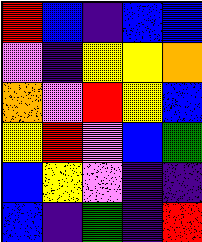[["red", "blue", "indigo", "blue", "blue"], ["violet", "indigo", "yellow", "yellow", "orange"], ["orange", "violet", "red", "yellow", "blue"], ["yellow", "red", "violet", "blue", "green"], ["blue", "yellow", "violet", "indigo", "indigo"], ["blue", "indigo", "green", "indigo", "red"]]